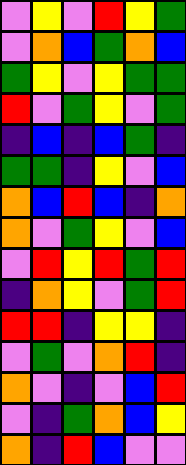[["violet", "yellow", "violet", "red", "yellow", "green"], ["violet", "orange", "blue", "green", "orange", "blue"], ["green", "yellow", "violet", "yellow", "green", "green"], ["red", "violet", "green", "yellow", "violet", "green"], ["indigo", "blue", "indigo", "blue", "green", "indigo"], ["green", "green", "indigo", "yellow", "violet", "blue"], ["orange", "blue", "red", "blue", "indigo", "orange"], ["orange", "violet", "green", "yellow", "violet", "blue"], ["violet", "red", "yellow", "red", "green", "red"], ["indigo", "orange", "yellow", "violet", "green", "red"], ["red", "red", "indigo", "yellow", "yellow", "indigo"], ["violet", "green", "violet", "orange", "red", "indigo"], ["orange", "violet", "indigo", "violet", "blue", "red"], ["violet", "indigo", "green", "orange", "blue", "yellow"], ["orange", "indigo", "red", "blue", "violet", "violet"]]